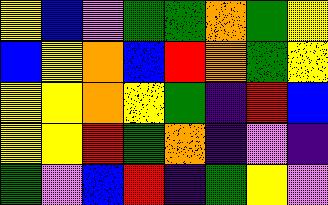[["yellow", "blue", "violet", "green", "green", "orange", "green", "yellow"], ["blue", "yellow", "orange", "blue", "red", "orange", "green", "yellow"], ["yellow", "yellow", "orange", "yellow", "green", "indigo", "red", "blue"], ["yellow", "yellow", "red", "green", "orange", "indigo", "violet", "indigo"], ["green", "violet", "blue", "red", "indigo", "green", "yellow", "violet"]]